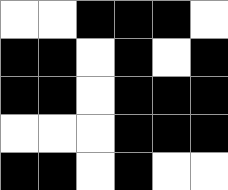[["white", "white", "black", "black", "black", "white"], ["black", "black", "white", "black", "white", "black"], ["black", "black", "white", "black", "black", "black"], ["white", "white", "white", "black", "black", "black"], ["black", "black", "white", "black", "white", "white"]]